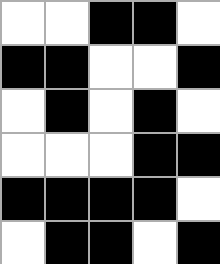[["white", "white", "black", "black", "white"], ["black", "black", "white", "white", "black"], ["white", "black", "white", "black", "white"], ["white", "white", "white", "black", "black"], ["black", "black", "black", "black", "white"], ["white", "black", "black", "white", "black"]]